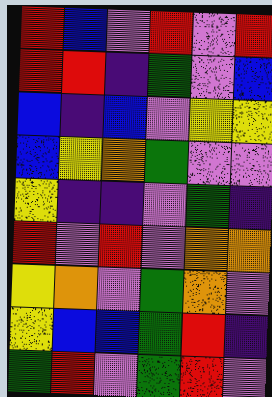[["red", "blue", "violet", "red", "violet", "red"], ["red", "red", "indigo", "green", "violet", "blue"], ["blue", "indigo", "blue", "violet", "yellow", "yellow"], ["blue", "yellow", "orange", "green", "violet", "violet"], ["yellow", "indigo", "indigo", "violet", "green", "indigo"], ["red", "violet", "red", "violet", "orange", "orange"], ["yellow", "orange", "violet", "green", "orange", "violet"], ["yellow", "blue", "blue", "green", "red", "indigo"], ["green", "red", "violet", "green", "red", "violet"]]